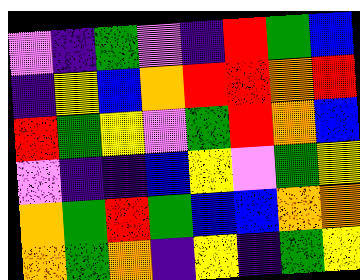[["violet", "indigo", "green", "violet", "indigo", "red", "green", "blue"], ["indigo", "yellow", "blue", "orange", "red", "red", "orange", "red"], ["red", "green", "yellow", "violet", "green", "red", "orange", "blue"], ["violet", "indigo", "indigo", "blue", "yellow", "violet", "green", "yellow"], ["orange", "green", "red", "green", "blue", "blue", "orange", "orange"], ["orange", "green", "orange", "indigo", "yellow", "indigo", "green", "yellow"]]